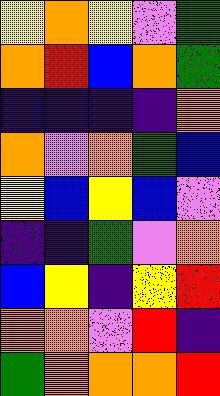[["yellow", "orange", "yellow", "violet", "green"], ["orange", "red", "blue", "orange", "green"], ["indigo", "indigo", "indigo", "indigo", "orange"], ["orange", "violet", "orange", "green", "blue"], ["yellow", "blue", "yellow", "blue", "violet"], ["indigo", "indigo", "green", "violet", "orange"], ["blue", "yellow", "indigo", "yellow", "red"], ["orange", "orange", "violet", "red", "indigo"], ["green", "orange", "orange", "orange", "red"]]